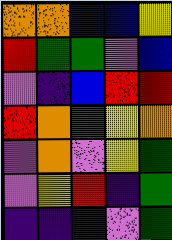[["orange", "orange", "blue", "blue", "yellow"], ["red", "green", "green", "violet", "blue"], ["violet", "indigo", "blue", "red", "red"], ["red", "orange", "green", "yellow", "orange"], ["violet", "orange", "violet", "yellow", "green"], ["violet", "yellow", "red", "indigo", "green"], ["indigo", "indigo", "indigo", "violet", "green"]]